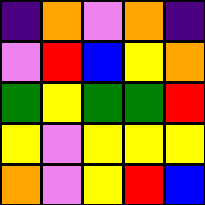[["indigo", "orange", "violet", "orange", "indigo"], ["violet", "red", "blue", "yellow", "orange"], ["green", "yellow", "green", "green", "red"], ["yellow", "violet", "yellow", "yellow", "yellow"], ["orange", "violet", "yellow", "red", "blue"]]